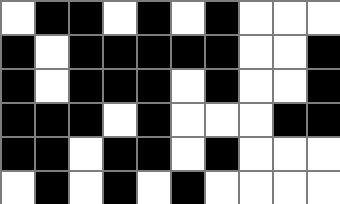[["white", "black", "black", "white", "black", "white", "black", "white", "white", "white"], ["black", "white", "black", "black", "black", "black", "black", "white", "white", "black"], ["black", "white", "black", "black", "black", "white", "black", "white", "white", "black"], ["black", "black", "black", "white", "black", "white", "white", "white", "black", "black"], ["black", "black", "white", "black", "black", "white", "black", "white", "white", "white"], ["white", "black", "white", "black", "white", "black", "white", "white", "white", "white"]]